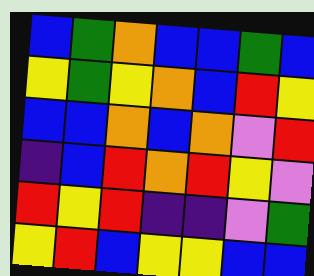[["blue", "green", "orange", "blue", "blue", "green", "blue"], ["yellow", "green", "yellow", "orange", "blue", "red", "yellow"], ["blue", "blue", "orange", "blue", "orange", "violet", "red"], ["indigo", "blue", "red", "orange", "red", "yellow", "violet"], ["red", "yellow", "red", "indigo", "indigo", "violet", "green"], ["yellow", "red", "blue", "yellow", "yellow", "blue", "blue"]]